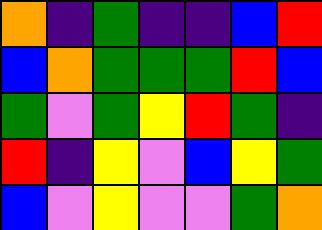[["orange", "indigo", "green", "indigo", "indigo", "blue", "red"], ["blue", "orange", "green", "green", "green", "red", "blue"], ["green", "violet", "green", "yellow", "red", "green", "indigo"], ["red", "indigo", "yellow", "violet", "blue", "yellow", "green"], ["blue", "violet", "yellow", "violet", "violet", "green", "orange"]]